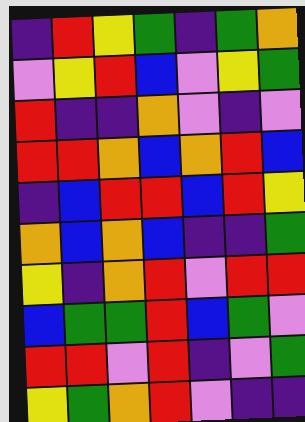[["indigo", "red", "yellow", "green", "indigo", "green", "orange"], ["violet", "yellow", "red", "blue", "violet", "yellow", "green"], ["red", "indigo", "indigo", "orange", "violet", "indigo", "violet"], ["red", "red", "orange", "blue", "orange", "red", "blue"], ["indigo", "blue", "red", "red", "blue", "red", "yellow"], ["orange", "blue", "orange", "blue", "indigo", "indigo", "green"], ["yellow", "indigo", "orange", "red", "violet", "red", "red"], ["blue", "green", "green", "red", "blue", "green", "violet"], ["red", "red", "violet", "red", "indigo", "violet", "green"], ["yellow", "green", "orange", "red", "violet", "indigo", "indigo"]]